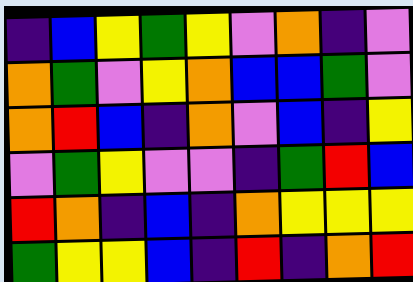[["indigo", "blue", "yellow", "green", "yellow", "violet", "orange", "indigo", "violet"], ["orange", "green", "violet", "yellow", "orange", "blue", "blue", "green", "violet"], ["orange", "red", "blue", "indigo", "orange", "violet", "blue", "indigo", "yellow"], ["violet", "green", "yellow", "violet", "violet", "indigo", "green", "red", "blue"], ["red", "orange", "indigo", "blue", "indigo", "orange", "yellow", "yellow", "yellow"], ["green", "yellow", "yellow", "blue", "indigo", "red", "indigo", "orange", "red"]]